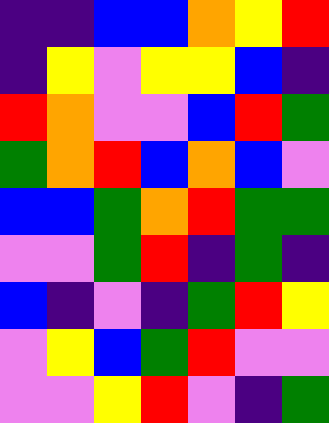[["indigo", "indigo", "blue", "blue", "orange", "yellow", "red"], ["indigo", "yellow", "violet", "yellow", "yellow", "blue", "indigo"], ["red", "orange", "violet", "violet", "blue", "red", "green"], ["green", "orange", "red", "blue", "orange", "blue", "violet"], ["blue", "blue", "green", "orange", "red", "green", "green"], ["violet", "violet", "green", "red", "indigo", "green", "indigo"], ["blue", "indigo", "violet", "indigo", "green", "red", "yellow"], ["violet", "yellow", "blue", "green", "red", "violet", "violet"], ["violet", "violet", "yellow", "red", "violet", "indigo", "green"]]